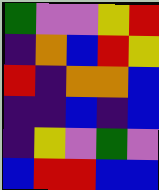[["green", "violet", "violet", "yellow", "red"], ["indigo", "orange", "blue", "red", "yellow"], ["red", "indigo", "orange", "orange", "blue"], ["indigo", "indigo", "blue", "indigo", "blue"], ["indigo", "yellow", "violet", "green", "violet"], ["blue", "red", "red", "blue", "blue"]]